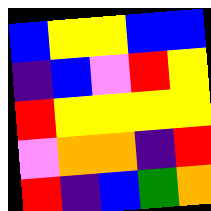[["blue", "yellow", "yellow", "blue", "blue"], ["indigo", "blue", "violet", "red", "yellow"], ["red", "yellow", "yellow", "yellow", "yellow"], ["violet", "orange", "orange", "indigo", "red"], ["red", "indigo", "blue", "green", "orange"]]